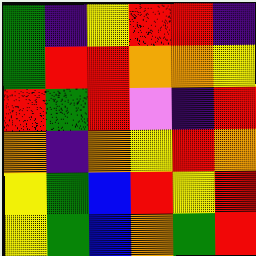[["green", "indigo", "yellow", "red", "red", "indigo"], ["green", "red", "red", "orange", "orange", "yellow"], ["red", "green", "red", "violet", "indigo", "red"], ["orange", "indigo", "orange", "yellow", "red", "orange"], ["yellow", "green", "blue", "red", "yellow", "red"], ["yellow", "green", "blue", "orange", "green", "red"]]